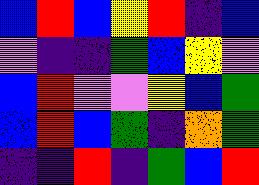[["blue", "red", "blue", "yellow", "red", "indigo", "blue"], ["violet", "indigo", "indigo", "green", "blue", "yellow", "violet"], ["blue", "red", "violet", "violet", "yellow", "blue", "green"], ["blue", "red", "blue", "green", "indigo", "orange", "green"], ["indigo", "indigo", "red", "indigo", "green", "blue", "red"]]